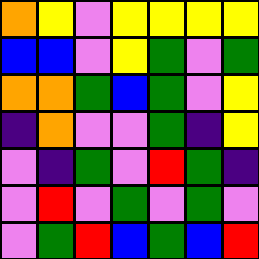[["orange", "yellow", "violet", "yellow", "yellow", "yellow", "yellow"], ["blue", "blue", "violet", "yellow", "green", "violet", "green"], ["orange", "orange", "green", "blue", "green", "violet", "yellow"], ["indigo", "orange", "violet", "violet", "green", "indigo", "yellow"], ["violet", "indigo", "green", "violet", "red", "green", "indigo"], ["violet", "red", "violet", "green", "violet", "green", "violet"], ["violet", "green", "red", "blue", "green", "blue", "red"]]